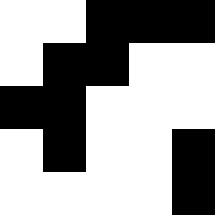[["white", "white", "black", "black", "black"], ["white", "black", "black", "white", "white"], ["black", "black", "white", "white", "white"], ["white", "black", "white", "white", "black"], ["white", "white", "white", "white", "black"]]